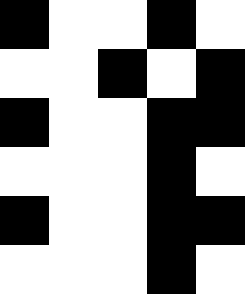[["black", "white", "white", "black", "white"], ["white", "white", "black", "white", "black"], ["black", "white", "white", "black", "black"], ["white", "white", "white", "black", "white"], ["black", "white", "white", "black", "black"], ["white", "white", "white", "black", "white"]]